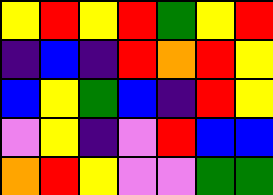[["yellow", "red", "yellow", "red", "green", "yellow", "red"], ["indigo", "blue", "indigo", "red", "orange", "red", "yellow"], ["blue", "yellow", "green", "blue", "indigo", "red", "yellow"], ["violet", "yellow", "indigo", "violet", "red", "blue", "blue"], ["orange", "red", "yellow", "violet", "violet", "green", "green"]]